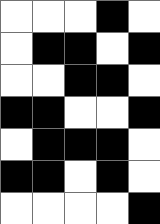[["white", "white", "white", "black", "white"], ["white", "black", "black", "white", "black"], ["white", "white", "black", "black", "white"], ["black", "black", "white", "white", "black"], ["white", "black", "black", "black", "white"], ["black", "black", "white", "black", "white"], ["white", "white", "white", "white", "black"]]